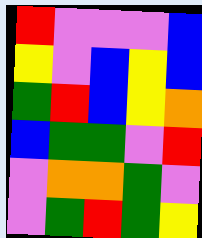[["red", "violet", "violet", "violet", "blue"], ["yellow", "violet", "blue", "yellow", "blue"], ["green", "red", "blue", "yellow", "orange"], ["blue", "green", "green", "violet", "red"], ["violet", "orange", "orange", "green", "violet"], ["violet", "green", "red", "green", "yellow"]]